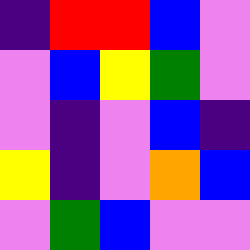[["indigo", "red", "red", "blue", "violet"], ["violet", "blue", "yellow", "green", "violet"], ["violet", "indigo", "violet", "blue", "indigo"], ["yellow", "indigo", "violet", "orange", "blue"], ["violet", "green", "blue", "violet", "violet"]]